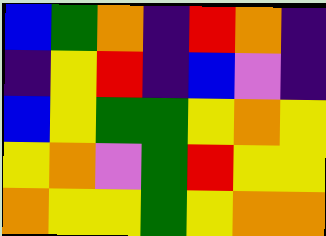[["blue", "green", "orange", "indigo", "red", "orange", "indigo"], ["indigo", "yellow", "red", "indigo", "blue", "violet", "indigo"], ["blue", "yellow", "green", "green", "yellow", "orange", "yellow"], ["yellow", "orange", "violet", "green", "red", "yellow", "yellow"], ["orange", "yellow", "yellow", "green", "yellow", "orange", "orange"]]